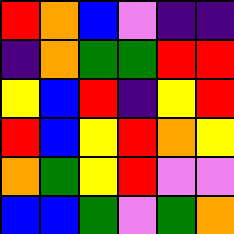[["red", "orange", "blue", "violet", "indigo", "indigo"], ["indigo", "orange", "green", "green", "red", "red"], ["yellow", "blue", "red", "indigo", "yellow", "red"], ["red", "blue", "yellow", "red", "orange", "yellow"], ["orange", "green", "yellow", "red", "violet", "violet"], ["blue", "blue", "green", "violet", "green", "orange"]]